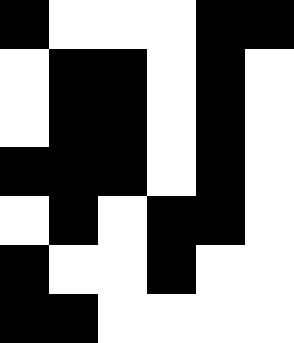[["black", "white", "white", "white", "black", "black"], ["white", "black", "black", "white", "black", "white"], ["white", "black", "black", "white", "black", "white"], ["black", "black", "black", "white", "black", "white"], ["white", "black", "white", "black", "black", "white"], ["black", "white", "white", "black", "white", "white"], ["black", "black", "white", "white", "white", "white"]]